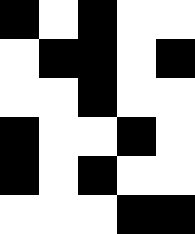[["black", "white", "black", "white", "white"], ["white", "black", "black", "white", "black"], ["white", "white", "black", "white", "white"], ["black", "white", "white", "black", "white"], ["black", "white", "black", "white", "white"], ["white", "white", "white", "black", "black"]]